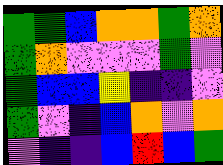[["green", "green", "blue", "orange", "orange", "green", "orange"], ["green", "orange", "violet", "violet", "violet", "green", "violet"], ["green", "blue", "blue", "yellow", "indigo", "indigo", "violet"], ["green", "violet", "indigo", "blue", "orange", "violet", "orange"], ["violet", "indigo", "indigo", "blue", "red", "blue", "green"]]